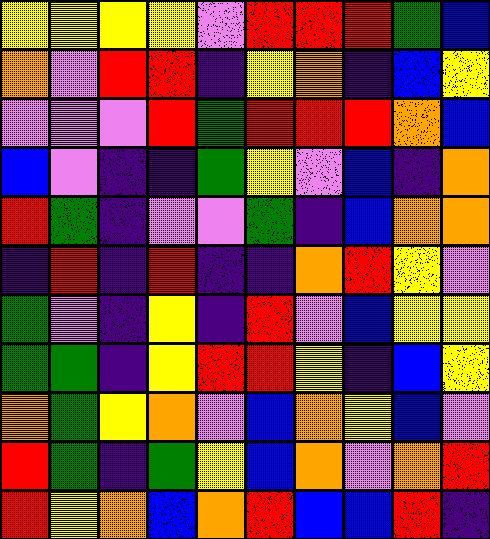[["yellow", "yellow", "yellow", "yellow", "violet", "red", "red", "red", "green", "blue"], ["orange", "violet", "red", "red", "indigo", "yellow", "orange", "indigo", "blue", "yellow"], ["violet", "violet", "violet", "red", "green", "red", "red", "red", "orange", "blue"], ["blue", "violet", "indigo", "indigo", "green", "yellow", "violet", "blue", "indigo", "orange"], ["red", "green", "indigo", "violet", "violet", "green", "indigo", "blue", "orange", "orange"], ["indigo", "red", "indigo", "red", "indigo", "indigo", "orange", "red", "yellow", "violet"], ["green", "violet", "indigo", "yellow", "indigo", "red", "violet", "blue", "yellow", "yellow"], ["green", "green", "indigo", "yellow", "red", "red", "yellow", "indigo", "blue", "yellow"], ["orange", "green", "yellow", "orange", "violet", "blue", "orange", "yellow", "blue", "violet"], ["red", "green", "indigo", "green", "yellow", "blue", "orange", "violet", "orange", "red"], ["red", "yellow", "orange", "blue", "orange", "red", "blue", "blue", "red", "indigo"]]